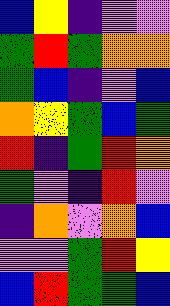[["blue", "yellow", "indigo", "violet", "violet"], ["green", "red", "green", "orange", "orange"], ["green", "blue", "indigo", "violet", "blue"], ["orange", "yellow", "green", "blue", "green"], ["red", "indigo", "green", "red", "orange"], ["green", "violet", "indigo", "red", "violet"], ["indigo", "orange", "violet", "orange", "blue"], ["violet", "violet", "green", "red", "yellow"], ["blue", "red", "green", "green", "blue"]]